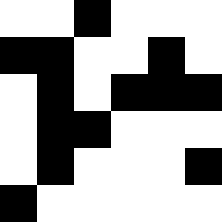[["white", "white", "black", "white", "white", "white"], ["black", "black", "white", "white", "black", "white"], ["white", "black", "white", "black", "black", "black"], ["white", "black", "black", "white", "white", "white"], ["white", "black", "white", "white", "white", "black"], ["black", "white", "white", "white", "white", "white"]]